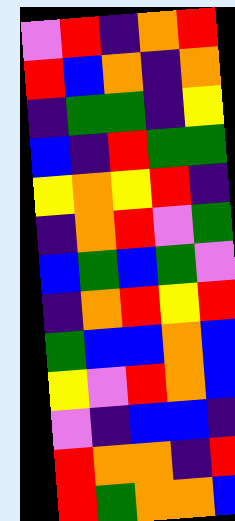[["violet", "red", "indigo", "orange", "red"], ["red", "blue", "orange", "indigo", "orange"], ["indigo", "green", "green", "indigo", "yellow"], ["blue", "indigo", "red", "green", "green"], ["yellow", "orange", "yellow", "red", "indigo"], ["indigo", "orange", "red", "violet", "green"], ["blue", "green", "blue", "green", "violet"], ["indigo", "orange", "red", "yellow", "red"], ["green", "blue", "blue", "orange", "blue"], ["yellow", "violet", "red", "orange", "blue"], ["violet", "indigo", "blue", "blue", "indigo"], ["red", "orange", "orange", "indigo", "red"], ["red", "green", "orange", "orange", "blue"]]